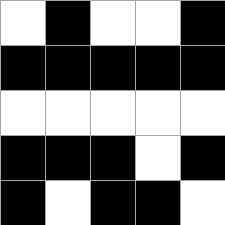[["white", "black", "white", "white", "black"], ["black", "black", "black", "black", "black"], ["white", "white", "white", "white", "white"], ["black", "black", "black", "white", "black"], ["black", "white", "black", "black", "white"]]